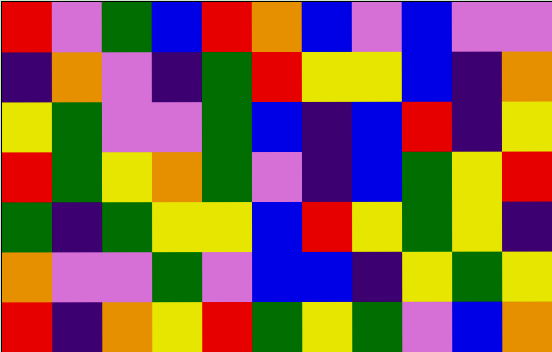[["red", "violet", "green", "blue", "red", "orange", "blue", "violet", "blue", "violet", "violet"], ["indigo", "orange", "violet", "indigo", "green", "red", "yellow", "yellow", "blue", "indigo", "orange"], ["yellow", "green", "violet", "violet", "green", "blue", "indigo", "blue", "red", "indigo", "yellow"], ["red", "green", "yellow", "orange", "green", "violet", "indigo", "blue", "green", "yellow", "red"], ["green", "indigo", "green", "yellow", "yellow", "blue", "red", "yellow", "green", "yellow", "indigo"], ["orange", "violet", "violet", "green", "violet", "blue", "blue", "indigo", "yellow", "green", "yellow"], ["red", "indigo", "orange", "yellow", "red", "green", "yellow", "green", "violet", "blue", "orange"]]